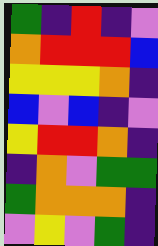[["green", "indigo", "red", "indigo", "violet"], ["orange", "red", "red", "red", "blue"], ["yellow", "yellow", "yellow", "orange", "indigo"], ["blue", "violet", "blue", "indigo", "violet"], ["yellow", "red", "red", "orange", "indigo"], ["indigo", "orange", "violet", "green", "green"], ["green", "orange", "orange", "orange", "indigo"], ["violet", "yellow", "violet", "green", "indigo"]]